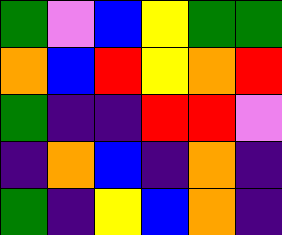[["green", "violet", "blue", "yellow", "green", "green"], ["orange", "blue", "red", "yellow", "orange", "red"], ["green", "indigo", "indigo", "red", "red", "violet"], ["indigo", "orange", "blue", "indigo", "orange", "indigo"], ["green", "indigo", "yellow", "blue", "orange", "indigo"]]